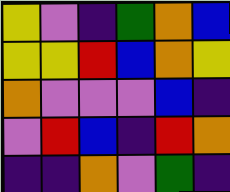[["yellow", "violet", "indigo", "green", "orange", "blue"], ["yellow", "yellow", "red", "blue", "orange", "yellow"], ["orange", "violet", "violet", "violet", "blue", "indigo"], ["violet", "red", "blue", "indigo", "red", "orange"], ["indigo", "indigo", "orange", "violet", "green", "indigo"]]